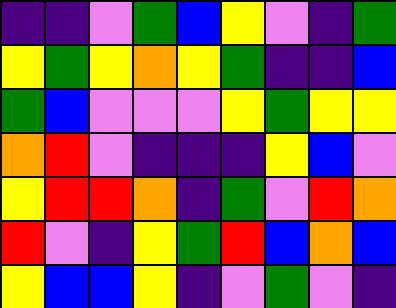[["indigo", "indigo", "violet", "green", "blue", "yellow", "violet", "indigo", "green"], ["yellow", "green", "yellow", "orange", "yellow", "green", "indigo", "indigo", "blue"], ["green", "blue", "violet", "violet", "violet", "yellow", "green", "yellow", "yellow"], ["orange", "red", "violet", "indigo", "indigo", "indigo", "yellow", "blue", "violet"], ["yellow", "red", "red", "orange", "indigo", "green", "violet", "red", "orange"], ["red", "violet", "indigo", "yellow", "green", "red", "blue", "orange", "blue"], ["yellow", "blue", "blue", "yellow", "indigo", "violet", "green", "violet", "indigo"]]